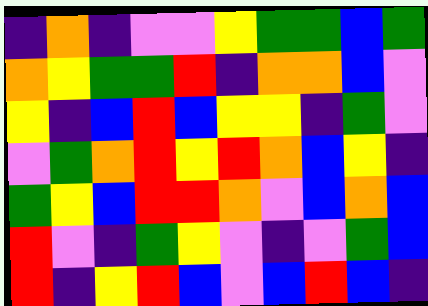[["indigo", "orange", "indigo", "violet", "violet", "yellow", "green", "green", "blue", "green"], ["orange", "yellow", "green", "green", "red", "indigo", "orange", "orange", "blue", "violet"], ["yellow", "indigo", "blue", "red", "blue", "yellow", "yellow", "indigo", "green", "violet"], ["violet", "green", "orange", "red", "yellow", "red", "orange", "blue", "yellow", "indigo"], ["green", "yellow", "blue", "red", "red", "orange", "violet", "blue", "orange", "blue"], ["red", "violet", "indigo", "green", "yellow", "violet", "indigo", "violet", "green", "blue"], ["red", "indigo", "yellow", "red", "blue", "violet", "blue", "red", "blue", "indigo"]]